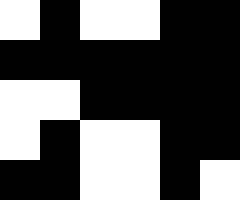[["white", "black", "white", "white", "black", "black"], ["black", "black", "black", "black", "black", "black"], ["white", "white", "black", "black", "black", "black"], ["white", "black", "white", "white", "black", "black"], ["black", "black", "white", "white", "black", "white"]]